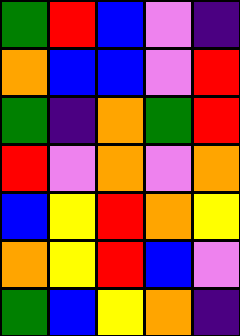[["green", "red", "blue", "violet", "indigo"], ["orange", "blue", "blue", "violet", "red"], ["green", "indigo", "orange", "green", "red"], ["red", "violet", "orange", "violet", "orange"], ["blue", "yellow", "red", "orange", "yellow"], ["orange", "yellow", "red", "blue", "violet"], ["green", "blue", "yellow", "orange", "indigo"]]